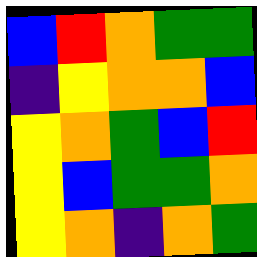[["blue", "red", "orange", "green", "green"], ["indigo", "yellow", "orange", "orange", "blue"], ["yellow", "orange", "green", "blue", "red"], ["yellow", "blue", "green", "green", "orange"], ["yellow", "orange", "indigo", "orange", "green"]]